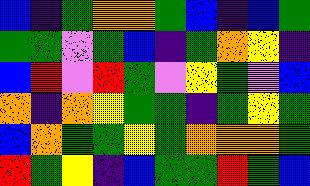[["blue", "indigo", "green", "orange", "orange", "green", "blue", "indigo", "blue", "green"], ["green", "green", "violet", "green", "blue", "indigo", "green", "orange", "yellow", "indigo"], ["blue", "red", "violet", "red", "green", "violet", "yellow", "green", "violet", "blue"], ["orange", "indigo", "orange", "yellow", "green", "green", "indigo", "green", "yellow", "green"], ["blue", "orange", "green", "green", "yellow", "green", "orange", "orange", "orange", "green"], ["red", "green", "yellow", "indigo", "blue", "green", "green", "red", "green", "blue"]]